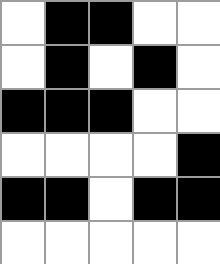[["white", "black", "black", "white", "white"], ["white", "black", "white", "black", "white"], ["black", "black", "black", "white", "white"], ["white", "white", "white", "white", "black"], ["black", "black", "white", "black", "black"], ["white", "white", "white", "white", "white"]]